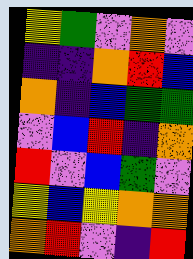[["yellow", "green", "violet", "orange", "violet"], ["indigo", "indigo", "orange", "red", "blue"], ["orange", "indigo", "blue", "green", "green"], ["violet", "blue", "red", "indigo", "orange"], ["red", "violet", "blue", "green", "violet"], ["yellow", "blue", "yellow", "orange", "orange"], ["orange", "red", "violet", "indigo", "red"]]